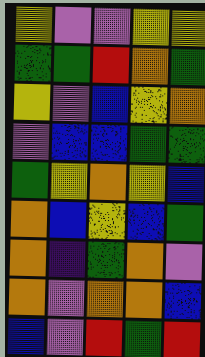[["yellow", "violet", "violet", "yellow", "yellow"], ["green", "green", "red", "orange", "green"], ["yellow", "violet", "blue", "yellow", "orange"], ["violet", "blue", "blue", "green", "green"], ["green", "yellow", "orange", "yellow", "blue"], ["orange", "blue", "yellow", "blue", "green"], ["orange", "indigo", "green", "orange", "violet"], ["orange", "violet", "orange", "orange", "blue"], ["blue", "violet", "red", "green", "red"]]